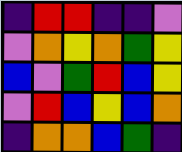[["indigo", "red", "red", "indigo", "indigo", "violet"], ["violet", "orange", "yellow", "orange", "green", "yellow"], ["blue", "violet", "green", "red", "blue", "yellow"], ["violet", "red", "blue", "yellow", "blue", "orange"], ["indigo", "orange", "orange", "blue", "green", "indigo"]]